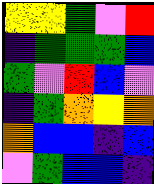[["yellow", "yellow", "green", "violet", "red"], ["indigo", "green", "green", "green", "blue"], ["green", "violet", "red", "blue", "violet"], ["indigo", "green", "orange", "yellow", "orange"], ["orange", "blue", "blue", "indigo", "blue"], ["violet", "green", "blue", "blue", "indigo"]]